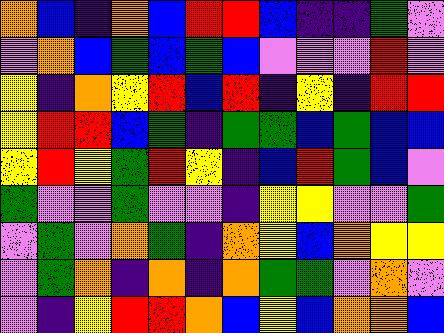[["orange", "blue", "indigo", "orange", "blue", "red", "red", "blue", "indigo", "indigo", "green", "violet"], ["violet", "orange", "blue", "green", "blue", "green", "blue", "violet", "violet", "violet", "red", "violet"], ["yellow", "indigo", "orange", "yellow", "red", "blue", "red", "indigo", "yellow", "indigo", "red", "red"], ["yellow", "red", "red", "blue", "green", "indigo", "green", "green", "blue", "green", "blue", "blue"], ["yellow", "red", "yellow", "green", "red", "yellow", "indigo", "blue", "red", "green", "blue", "violet"], ["green", "violet", "violet", "green", "violet", "violet", "indigo", "yellow", "yellow", "violet", "violet", "green"], ["violet", "green", "violet", "orange", "green", "indigo", "orange", "yellow", "blue", "orange", "yellow", "yellow"], ["violet", "green", "orange", "indigo", "orange", "indigo", "orange", "green", "green", "violet", "orange", "violet"], ["violet", "indigo", "yellow", "red", "red", "orange", "blue", "yellow", "blue", "orange", "orange", "blue"]]